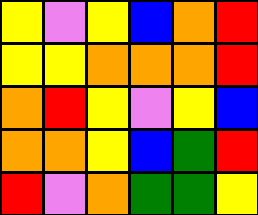[["yellow", "violet", "yellow", "blue", "orange", "red"], ["yellow", "yellow", "orange", "orange", "orange", "red"], ["orange", "red", "yellow", "violet", "yellow", "blue"], ["orange", "orange", "yellow", "blue", "green", "red"], ["red", "violet", "orange", "green", "green", "yellow"]]